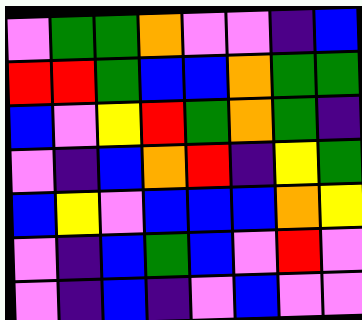[["violet", "green", "green", "orange", "violet", "violet", "indigo", "blue"], ["red", "red", "green", "blue", "blue", "orange", "green", "green"], ["blue", "violet", "yellow", "red", "green", "orange", "green", "indigo"], ["violet", "indigo", "blue", "orange", "red", "indigo", "yellow", "green"], ["blue", "yellow", "violet", "blue", "blue", "blue", "orange", "yellow"], ["violet", "indigo", "blue", "green", "blue", "violet", "red", "violet"], ["violet", "indigo", "blue", "indigo", "violet", "blue", "violet", "violet"]]